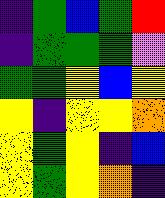[["indigo", "green", "blue", "green", "red"], ["indigo", "green", "green", "green", "violet"], ["green", "green", "yellow", "blue", "yellow"], ["yellow", "indigo", "yellow", "yellow", "orange"], ["yellow", "green", "yellow", "indigo", "blue"], ["yellow", "green", "yellow", "orange", "indigo"]]